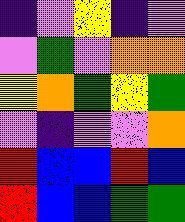[["indigo", "violet", "yellow", "indigo", "violet"], ["violet", "green", "violet", "orange", "orange"], ["yellow", "orange", "green", "yellow", "green"], ["violet", "indigo", "violet", "violet", "orange"], ["red", "blue", "blue", "red", "blue"], ["red", "blue", "blue", "green", "green"]]